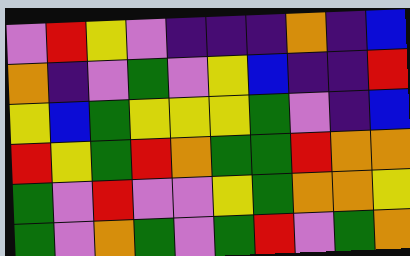[["violet", "red", "yellow", "violet", "indigo", "indigo", "indigo", "orange", "indigo", "blue"], ["orange", "indigo", "violet", "green", "violet", "yellow", "blue", "indigo", "indigo", "red"], ["yellow", "blue", "green", "yellow", "yellow", "yellow", "green", "violet", "indigo", "blue"], ["red", "yellow", "green", "red", "orange", "green", "green", "red", "orange", "orange"], ["green", "violet", "red", "violet", "violet", "yellow", "green", "orange", "orange", "yellow"], ["green", "violet", "orange", "green", "violet", "green", "red", "violet", "green", "orange"]]